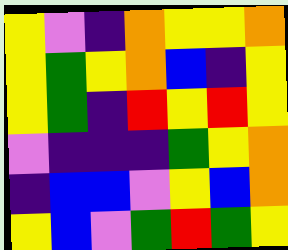[["yellow", "violet", "indigo", "orange", "yellow", "yellow", "orange"], ["yellow", "green", "yellow", "orange", "blue", "indigo", "yellow"], ["yellow", "green", "indigo", "red", "yellow", "red", "yellow"], ["violet", "indigo", "indigo", "indigo", "green", "yellow", "orange"], ["indigo", "blue", "blue", "violet", "yellow", "blue", "orange"], ["yellow", "blue", "violet", "green", "red", "green", "yellow"]]